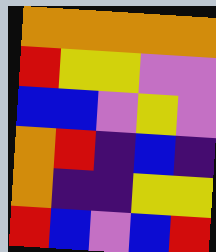[["orange", "orange", "orange", "orange", "orange"], ["red", "yellow", "yellow", "violet", "violet"], ["blue", "blue", "violet", "yellow", "violet"], ["orange", "red", "indigo", "blue", "indigo"], ["orange", "indigo", "indigo", "yellow", "yellow"], ["red", "blue", "violet", "blue", "red"]]